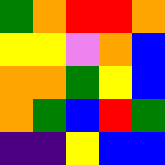[["green", "orange", "red", "red", "orange"], ["yellow", "yellow", "violet", "orange", "blue"], ["orange", "orange", "green", "yellow", "blue"], ["orange", "green", "blue", "red", "green"], ["indigo", "indigo", "yellow", "blue", "blue"]]